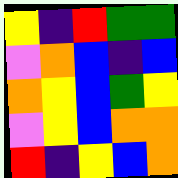[["yellow", "indigo", "red", "green", "green"], ["violet", "orange", "blue", "indigo", "blue"], ["orange", "yellow", "blue", "green", "yellow"], ["violet", "yellow", "blue", "orange", "orange"], ["red", "indigo", "yellow", "blue", "orange"]]